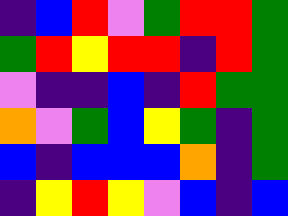[["indigo", "blue", "red", "violet", "green", "red", "red", "green"], ["green", "red", "yellow", "red", "red", "indigo", "red", "green"], ["violet", "indigo", "indigo", "blue", "indigo", "red", "green", "green"], ["orange", "violet", "green", "blue", "yellow", "green", "indigo", "green"], ["blue", "indigo", "blue", "blue", "blue", "orange", "indigo", "green"], ["indigo", "yellow", "red", "yellow", "violet", "blue", "indigo", "blue"]]